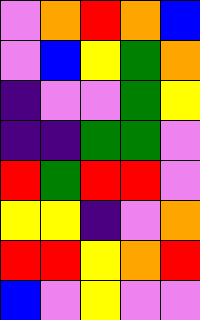[["violet", "orange", "red", "orange", "blue"], ["violet", "blue", "yellow", "green", "orange"], ["indigo", "violet", "violet", "green", "yellow"], ["indigo", "indigo", "green", "green", "violet"], ["red", "green", "red", "red", "violet"], ["yellow", "yellow", "indigo", "violet", "orange"], ["red", "red", "yellow", "orange", "red"], ["blue", "violet", "yellow", "violet", "violet"]]